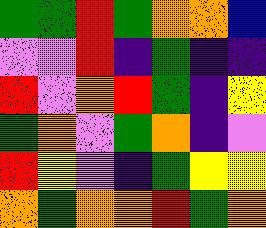[["green", "green", "red", "green", "orange", "orange", "blue"], ["violet", "violet", "red", "indigo", "green", "indigo", "indigo"], ["red", "violet", "orange", "red", "green", "indigo", "yellow"], ["green", "orange", "violet", "green", "orange", "indigo", "violet"], ["red", "yellow", "violet", "indigo", "green", "yellow", "yellow"], ["orange", "green", "orange", "orange", "red", "green", "orange"]]